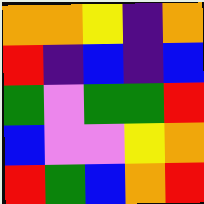[["orange", "orange", "yellow", "indigo", "orange"], ["red", "indigo", "blue", "indigo", "blue"], ["green", "violet", "green", "green", "red"], ["blue", "violet", "violet", "yellow", "orange"], ["red", "green", "blue", "orange", "red"]]